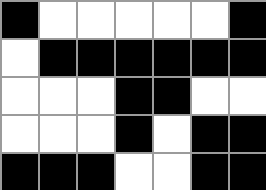[["black", "white", "white", "white", "white", "white", "black"], ["white", "black", "black", "black", "black", "black", "black"], ["white", "white", "white", "black", "black", "white", "white"], ["white", "white", "white", "black", "white", "black", "black"], ["black", "black", "black", "white", "white", "black", "black"]]